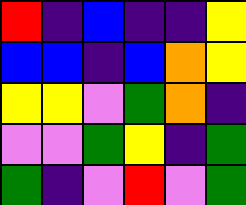[["red", "indigo", "blue", "indigo", "indigo", "yellow"], ["blue", "blue", "indigo", "blue", "orange", "yellow"], ["yellow", "yellow", "violet", "green", "orange", "indigo"], ["violet", "violet", "green", "yellow", "indigo", "green"], ["green", "indigo", "violet", "red", "violet", "green"]]